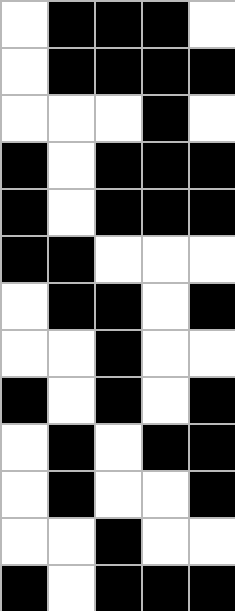[["white", "black", "black", "black", "white"], ["white", "black", "black", "black", "black"], ["white", "white", "white", "black", "white"], ["black", "white", "black", "black", "black"], ["black", "white", "black", "black", "black"], ["black", "black", "white", "white", "white"], ["white", "black", "black", "white", "black"], ["white", "white", "black", "white", "white"], ["black", "white", "black", "white", "black"], ["white", "black", "white", "black", "black"], ["white", "black", "white", "white", "black"], ["white", "white", "black", "white", "white"], ["black", "white", "black", "black", "black"]]